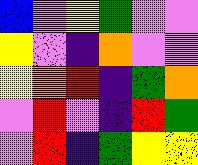[["blue", "violet", "yellow", "green", "violet", "violet"], ["yellow", "violet", "indigo", "orange", "violet", "violet"], ["yellow", "orange", "red", "indigo", "green", "orange"], ["violet", "red", "violet", "indigo", "red", "green"], ["violet", "red", "indigo", "green", "yellow", "yellow"]]